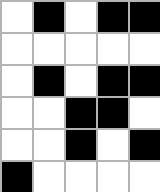[["white", "black", "white", "black", "black"], ["white", "white", "white", "white", "white"], ["white", "black", "white", "black", "black"], ["white", "white", "black", "black", "white"], ["white", "white", "black", "white", "black"], ["black", "white", "white", "white", "white"]]